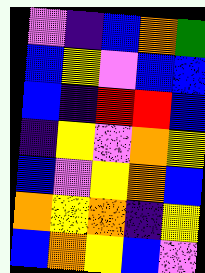[["violet", "indigo", "blue", "orange", "green"], ["blue", "yellow", "violet", "blue", "blue"], ["blue", "indigo", "red", "red", "blue"], ["indigo", "yellow", "violet", "orange", "yellow"], ["blue", "violet", "yellow", "orange", "blue"], ["orange", "yellow", "orange", "indigo", "yellow"], ["blue", "orange", "yellow", "blue", "violet"]]